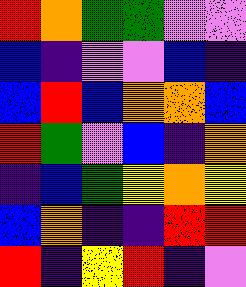[["red", "orange", "green", "green", "violet", "violet"], ["blue", "indigo", "violet", "violet", "blue", "indigo"], ["blue", "red", "blue", "orange", "orange", "blue"], ["red", "green", "violet", "blue", "indigo", "orange"], ["indigo", "blue", "green", "yellow", "orange", "yellow"], ["blue", "orange", "indigo", "indigo", "red", "red"], ["red", "indigo", "yellow", "red", "indigo", "violet"]]